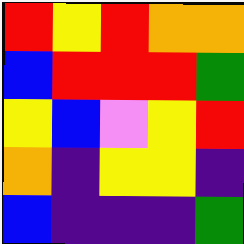[["red", "yellow", "red", "orange", "orange"], ["blue", "red", "red", "red", "green"], ["yellow", "blue", "violet", "yellow", "red"], ["orange", "indigo", "yellow", "yellow", "indigo"], ["blue", "indigo", "indigo", "indigo", "green"]]